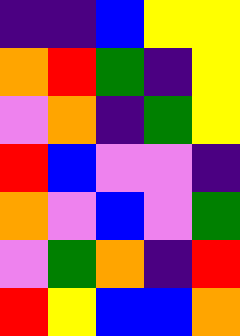[["indigo", "indigo", "blue", "yellow", "yellow"], ["orange", "red", "green", "indigo", "yellow"], ["violet", "orange", "indigo", "green", "yellow"], ["red", "blue", "violet", "violet", "indigo"], ["orange", "violet", "blue", "violet", "green"], ["violet", "green", "orange", "indigo", "red"], ["red", "yellow", "blue", "blue", "orange"]]